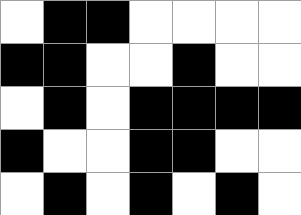[["white", "black", "black", "white", "white", "white", "white"], ["black", "black", "white", "white", "black", "white", "white"], ["white", "black", "white", "black", "black", "black", "black"], ["black", "white", "white", "black", "black", "white", "white"], ["white", "black", "white", "black", "white", "black", "white"]]